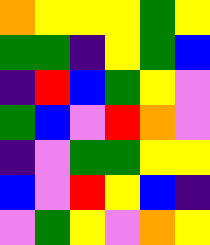[["orange", "yellow", "yellow", "yellow", "green", "yellow"], ["green", "green", "indigo", "yellow", "green", "blue"], ["indigo", "red", "blue", "green", "yellow", "violet"], ["green", "blue", "violet", "red", "orange", "violet"], ["indigo", "violet", "green", "green", "yellow", "yellow"], ["blue", "violet", "red", "yellow", "blue", "indigo"], ["violet", "green", "yellow", "violet", "orange", "yellow"]]